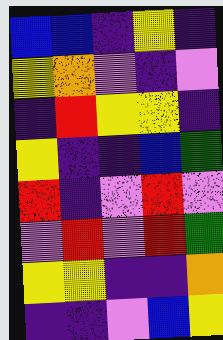[["blue", "blue", "indigo", "yellow", "indigo"], ["yellow", "orange", "violet", "indigo", "violet"], ["indigo", "red", "yellow", "yellow", "indigo"], ["yellow", "indigo", "indigo", "blue", "green"], ["red", "indigo", "violet", "red", "violet"], ["violet", "red", "violet", "red", "green"], ["yellow", "yellow", "indigo", "indigo", "orange"], ["indigo", "indigo", "violet", "blue", "yellow"]]